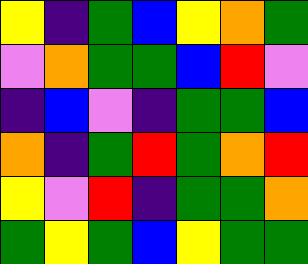[["yellow", "indigo", "green", "blue", "yellow", "orange", "green"], ["violet", "orange", "green", "green", "blue", "red", "violet"], ["indigo", "blue", "violet", "indigo", "green", "green", "blue"], ["orange", "indigo", "green", "red", "green", "orange", "red"], ["yellow", "violet", "red", "indigo", "green", "green", "orange"], ["green", "yellow", "green", "blue", "yellow", "green", "green"]]